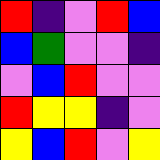[["red", "indigo", "violet", "red", "blue"], ["blue", "green", "violet", "violet", "indigo"], ["violet", "blue", "red", "violet", "violet"], ["red", "yellow", "yellow", "indigo", "violet"], ["yellow", "blue", "red", "violet", "yellow"]]